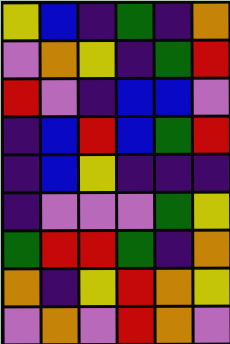[["yellow", "blue", "indigo", "green", "indigo", "orange"], ["violet", "orange", "yellow", "indigo", "green", "red"], ["red", "violet", "indigo", "blue", "blue", "violet"], ["indigo", "blue", "red", "blue", "green", "red"], ["indigo", "blue", "yellow", "indigo", "indigo", "indigo"], ["indigo", "violet", "violet", "violet", "green", "yellow"], ["green", "red", "red", "green", "indigo", "orange"], ["orange", "indigo", "yellow", "red", "orange", "yellow"], ["violet", "orange", "violet", "red", "orange", "violet"]]